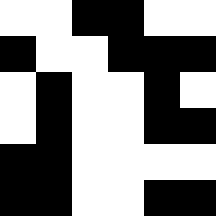[["white", "white", "black", "black", "white", "white"], ["black", "white", "white", "black", "black", "black"], ["white", "black", "white", "white", "black", "white"], ["white", "black", "white", "white", "black", "black"], ["black", "black", "white", "white", "white", "white"], ["black", "black", "white", "white", "black", "black"]]